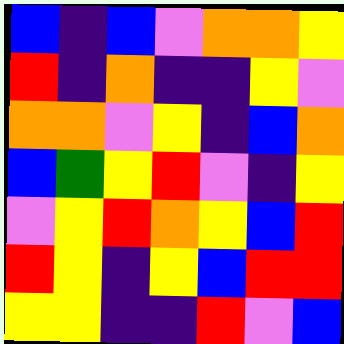[["blue", "indigo", "blue", "violet", "orange", "orange", "yellow"], ["red", "indigo", "orange", "indigo", "indigo", "yellow", "violet"], ["orange", "orange", "violet", "yellow", "indigo", "blue", "orange"], ["blue", "green", "yellow", "red", "violet", "indigo", "yellow"], ["violet", "yellow", "red", "orange", "yellow", "blue", "red"], ["red", "yellow", "indigo", "yellow", "blue", "red", "red"], ["yellow", "yellow", "indigo", "indigo", "red", "violet", "blue"]]